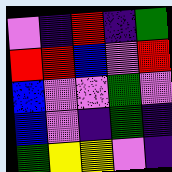[["violet", "indigo", "red", "indigo", "green"], ["red", "red", "blue", "violet", "red"], ["blue", "violet", "violet", "green", "violet"], ["blue", "violet", "indigo", "green", "indigo"], ["green", "yellow", "yellow", "violet", "indigo"]]